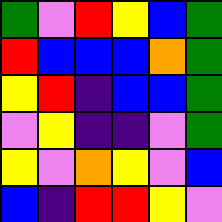[["green", "violet", "red", "yellow", "blue", "green"], ["red", "blue", "blue", "blue", "orange", "green"], ["yellow", "red", "indigo", "blue", "blue", "green"], ["violet", "yellow", "indigo", "indigo", "violet", "green"], ["yellow", "violet", "orange", "yellow", "violet", "blue"], ["blue", "indigo", "red", "red", "yellow", "violet"]]